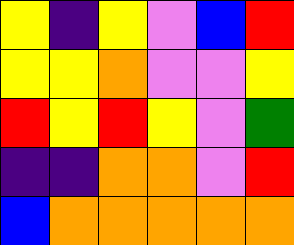[["yellow", "indigo", "yellow", "violet", "blue", "red"], ["yellow", "yellow", "orange", "violet", "violet", "yellow"], ["red", "yellow", "red", "yellow", "violet", "green"], ["indigo", "indigo", "orange", "orange", "violet", "red"], ["blue", "orange", "orange", "orange", "orange", "orange"]]